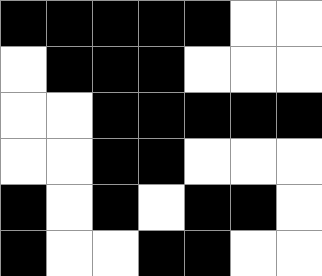[["black", "black", "black", "black", "black", "white", "white"], ["white", "black", "black", "black", "white", "white", "white"], ["white", "white", "black", "black", "black", "black", "black"], ["white", "white", "black", "black", "white", "white", "white"], ["black", "white", "black", "white", "black", "black", "white"], ["black", "white", "white", "black", "black", "white", "white"]]